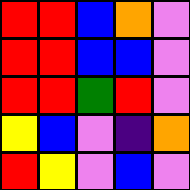[["red", "red", "blue", "orange", "violet"], ["red", "red", "blue", "blue", "violet"], ["red", "red", "green", "red", "violet"], ["yellow", "blue", "violet", "indigo", "orange"], ["red", "yellow", "violet", "blue", "violet"]]